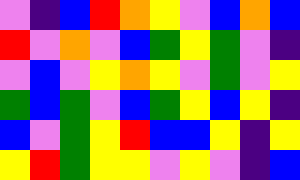[["violet", "indigo", "blue", "red", "orange", "yellow", "violet", "blue", "orange", "blue"], ["red", "violet", "orange", "violet", "blue", "green", "yellow", "green", "violet", "indigo"], ["violet", "blue", "violet", "yellow", "orange", "yellow", "violet", "green", "violet", "yellow"], ["green", "blue", "green", "violet", "blue", "green", "yellow", "blue", "yellow", "indigo"], ["blue", "violet", "green", "yellow", "red", "blue", "blue", "yellow", "indigo", "yellow"], ["yellow", "red", "green", "yellow", "yellow", "violet", "yellow", "violet", "indigo", "blue"]]